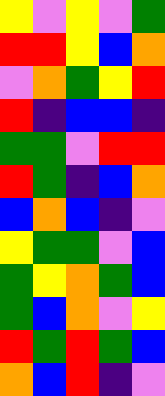[["yellow", "violet", "yellow", "violet", "green"], ["red", "red", "yellow", "blue", "orange"], ["violet", "orange", "green", "yellow", "red"], ["red", "indigo", "blue", "blue", "indigo"], ["green", "green", "violet", "red", "red"], ["red", "green", "indigo", "blue", "orange"], ["blue", "orange", "blue", "indigo", "violet"], ["yellow", "green", "green", "violet", "blue"], ["green", "yellow", "orange", "green", "blue"], ["green", "blue", "orange", "violet", "yellow"], ["red", "green", "red", "green", "blue"], ["orange", "blue", "red", "indigo", "violet"]]